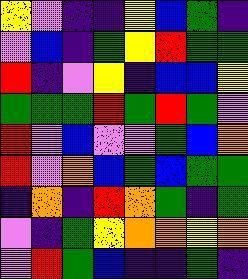[["yellow", "violet", "indigo", "indigo", "yellow", "blue", "green", "indigo"], ["violet", "blue", "indigo", "green", "yellow", "red", "green", "green"], ["red", "indigo", "violet", "yellow", "indigo", "blue", "blue", "yellow"], ["green", "green", "green", "red", "green", "red", "green", "violet"], ["red", "violet", "blue", "violet", "violet", "green", "blue", "orange"], ["red", "violet", "orange", "blue", "green", "blue", "green", "green"], ["indigo", "orange", "indigo", "red", "orange", "green", "indigo", "green"], ["violet", "indigo", "green", "yellow", "orange", "orange", "yellow", "orange"], ["violet", "red", "green", "blue", "indigo", "indigo", "green", "indigo"]]